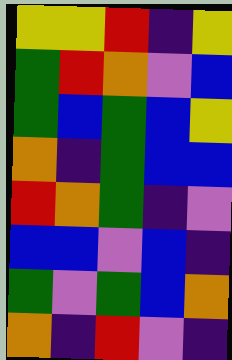[["yellow", "yellow", "red", "indigo", "yellow"], ["green", "red", "orange", "violet", "blue"], ["green", "blue", "green", "blue", "yellow"], ["orange", "indigo", "green", "blue", "blue"], ["red", "orange", "green", "indigo", "violet"], ["blue", "blue", "violet", "blue", "indigo"], ["green", "violet", "green", "blue", "orange"], ["orange", "indigo", "red", "violet", "indigo"]]